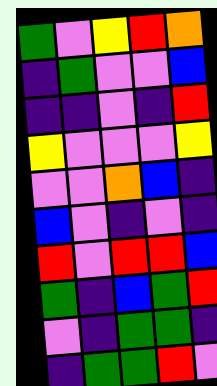[["green", "violet", "yellow", "red", "orange"], ["indigo", "green", "violet", "violet", "blue"], ["indigo", "indigo", "violet", "indigo", "red"], ["yellow", "violet", "violet", "violet", "yellow"], ["violet", "violet", "orange", "blue", "indigo"], ["blue", "violet", "indigo", "violet", "indigo"], ["red", "violet", "red", "red", "blue"], ["green", "indigo", "blue", "green", "red"], ["violet", "indigo", "green", "green", "indigo"], ["indigo", "green", "green", "red", "violet"]]